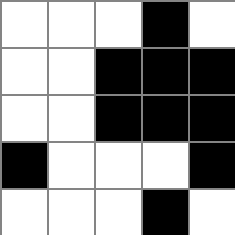[["white", "white", "white", "black", "white"], ["white", "white", "black", "black", "black"], ["white", "white", "black", "black", "black"], ["black", "white", "white", "white", "black"], ["white", "white", "white", "black", "white"]]